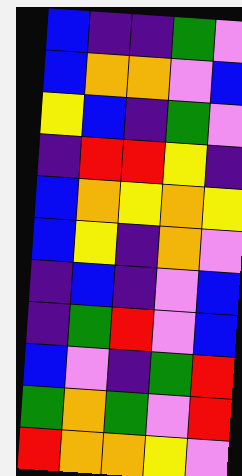[["blue", "indigo", "indigo", "green", "violet"], ["blue", "orange", "orange", "violet", "blue"], ["yellow", "blue", "indigo", "green", "violet"], ["indigo", "red", "red", "yellow", "indigo"], ["blue", "orange", "yellow", "orange", "yellow"], ["blue", "yellow", "indigo", "orange", "violet"], ["indigo", "blue", "indigo", "violet", "blue"], ["indigo", "green", "red", "violet", "blue"], ["blue", "violet", "indigo", "green", "red"], ["green", "orange", "green", "violet", "red"], ["red", "orange", "orange", "yellow", "violet"]]